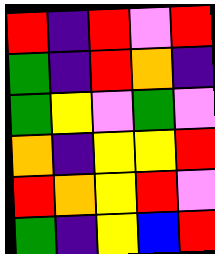[["red", "indigo", "red", "violet", "red"], ["green", "indigo", "red", "orange", "indigo"], ["green", "yellow", "violet", "green", "violet"], ["orange", "indigo", "yellow", "yellow", "red"], ["red", "orange", "yellow", "red", "violet"], ["green", "indigo", "yellow", "blue", "red"]]